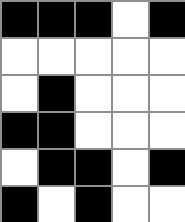[["black", "black", "black", "white", "black"], ["white", "white", "white", "white", "white"], ["white", "black", "white", "white", "white"], ["black", "black", "white", "white", "white"], ["white", "black", "black", "white", "black"], ["black", "white", "black", "white", "white"]]